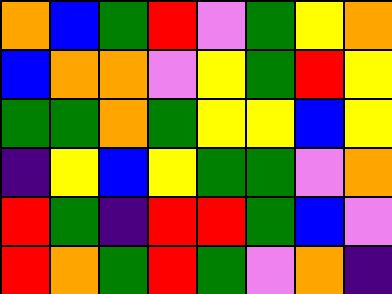[["orange", "blue", "green", "red", "violet", "green", "yellow", "orange"], ["blue", "orange", "orange", "violet", "yellow", "green", "red", "yellow"], ["green", "green", "orange", "green", "yellow", "yellow", "blue", "yellow"], ["indigo", "yellow", "blue", "yellow", "green", "green", "violet", "orange"], ["red", "green", "indigo", "red", "red", "green", "blue", "violet"], ["red", "orange", "green", "red", "green", "violet", "orange", "indigo"]]